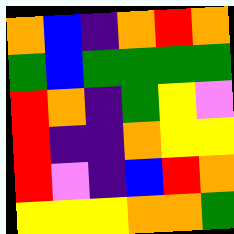[["orange", "blue", "indigo", "orange", "red", "orange"], ["green", "blue", "green", "green", "green", "green"], ["red", "orange", "indigo", "green", "yellow", "violet"], ["red", "indigo", "indigo", "orange", "yellow", "yellow"], ["red", "violet", "indigo", "blue", "red", "orange"], ["yellow", "yellow", "yellow", "orange", "orange", "green"]]